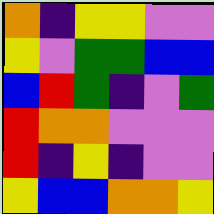[["orange", "indigo", "yellow", "yellow", "violet", "violet"], ["yellow", "violet", "green", "green", "blue", "blue"], ["blue", "red", "green", "indigo", "violet", "green"], ["red", "orange", "orange", "violet", "violet", "violet"], ["red", "indigo", "yellow", "indigo", "violet", "violet"], ["yellow", "blue", "blue", "orange", "orange", "yellow"]]